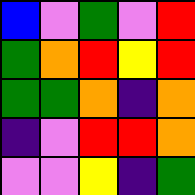[["blue", "violet", "green", "violet", "red"], ["green", "orange", "red", "yellow", "red"], ["green", "green", "orange", "indigo", "orange"], ["indigo", "violet", "red", "red", "orange"], ["violet", "violet", "yellow", "indigo", "green"]]